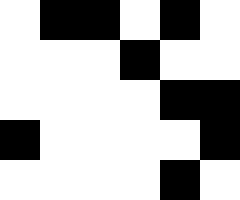[["white", "black", "black", "white", "black", "white"], ["white", "white", "white", "black", "white", "white"], ["white", "white", "white", "white", "black", "black"], ["black", "white", "white", "white", "white", "black"], ["white", "white", "white", "white", "black", "white"]]